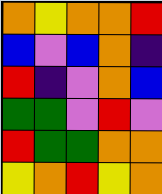[["orange", "yellow", "orange", "orange", "red"], ["blue", "violet", "blue", "orange", "indigo"], ["red", "indigo", "violet", "orange", "blue"], ["green", "green", "violet", "red", "violet"], ["red", "green", "green", "orange", "orange"], ["yellow", "orange", "red", "yellow", "orange"]]